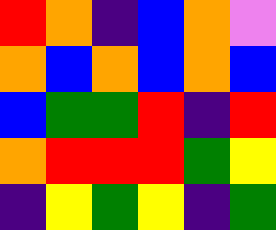[["red", "orange", "indigo", "blue", "orange", "violet"], ["orange", "blue", "orange", "blue", "orange", "blue"], ["blue", "green", "green", "red", "indigo", "red"], ["orange", "red", "red", "red", "green", "yellow"], ["indigo", "yellow", "green", "yellow", "indigo", "green"]]